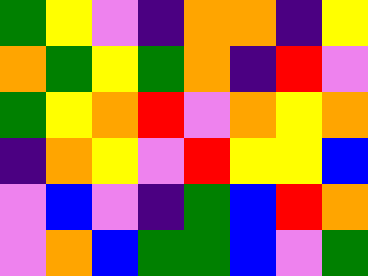[["green", "yellow", "violet", "indigo", "orange", "orange", "indigo", "yellow"], ["orange", "green", "yellow", "green", "orange", "indigo", "red", "violet"], ["green", "yellow", "orange", "red", "violet", "orange", "yellow", "orange"], ["indigo", "orange", "yellow", "violet", "red", "yellow", "yellow", "blue"], ["violet", "blue", "violet", "indigo", "green", "blue", "red", "orange"], ["violet", "orange", "blue", "green", "green", "blue", "violet", "green"]]